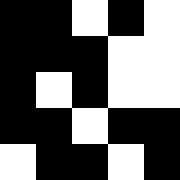[["black", "black", "white", "black", "white"], ["black", "black", "black", "white", "white"], ["black", "white", "black", "white", "white"], ["black", "black", "white", "black", "black"], ["white", "black", "black", "white", "black"]]